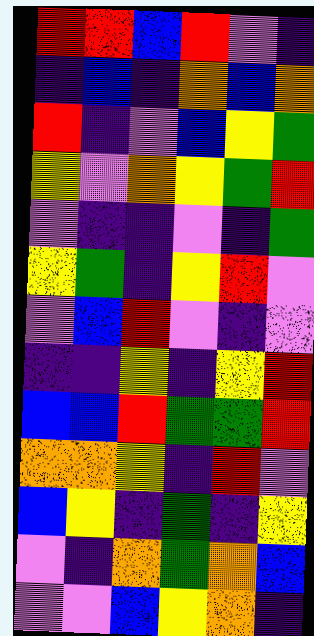[["red", "red", "blue", "red", "violet", "indigo"], ["indigo", "blue", "indigo", "orange", "blue", "orange"], ["red", "indigo", "violet", "blue", "yellow", "green"], ["yellow", "violet", "orange", "yellow", "green", "red"], ["violet", "indigo", "indigo", "violet", "indigo", "green"], ["yellow", "green", "indigo", "yellow", "red", "violet"], ["violet", "blue", "red", "violet", "indigo", "violet"], ["indigo", "indigo", "yellow", "indigo", "yellow", "red"], ["blue", "blue", "red", "green", "green", "red"], ["orange", "orange", "yellow", "indigo", "red", "violet"], ["blue", "yellow", "indigo", "green", "indigo", "yellow"], ["violet", "indigo", "orange", "green", "orange", "blue"], ["violet", "violet", "blue", "yellow", "orange", "indigo"]]